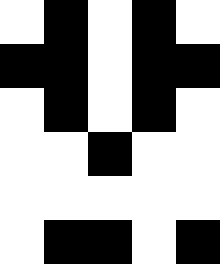[["white", "black", "white", "black", "white"], ["black", "black", "white", "black", "black"], ["white", "black", "white", "black", "white"], ["white", "white", "black", "white", "white"], ["white", "white", "white", "white", "white"], ["white", "black", "black", "white", "black"]]